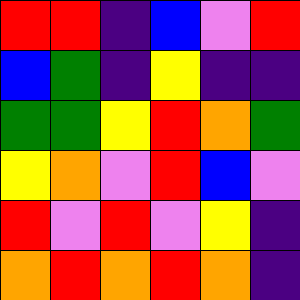[["red", "red", "indigo", "blue", "violet", "red"], ["blue", "green", "indigo", "yellow", "indigo", "indigo"], ["green", "green", "yellow", "red", "orange", "green"], ["yellow", "orange", "violet", "red", "blue", "violet"], ["red", "violet", "red", "violet", "yellow", "indigo"], ["orange", "red", "orange", "red", "orange", "indigo"]]